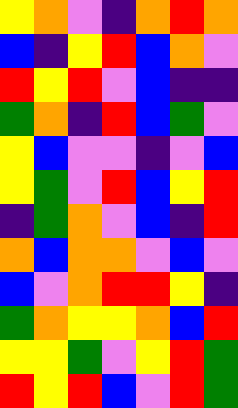[["yellow", "orange", "violet", "indigo", "orange", "red", "orange"], ["blue", "indigo", "yellow", "red", "blue", "orange", "violet"], ["red", "yellow", "red", "violet", "blue", "indigo", "indigo"], ["green", "orange", "indigo", "red", "blue", "green", "violet"], ["yellow", "blue", "violet", "violet", "indigo", "violet", "blue"], ["yellow", "green", "violet", "red", "blue", "yellow", "red"], ["indigo", "green", "orange", "violet", "blue", "indigo", "red"], ["orange", "blue", "orange", "orange", "violet", "blue", "violet"], ["blue", "violet", "orange", "red", "red", "yellow", "indigo"], ["green", "orange", "yellow", "yellow", "orange", "blue", "red"], ["yellow", "yellow", "green", "violet", "yellow", "red", "green"], ["red", "yellow", "red", "blue", "violet", "red", "green"]]